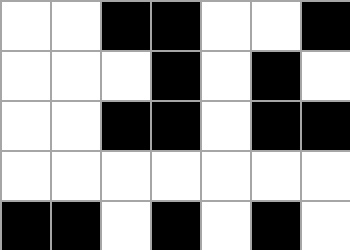[["white", "white", "black", "black", "white", "white", "black"], ["white", "white", "white", "black", "white", "black", "white"], ["white", "white", "black", "black", "white", "black", "black"], ["white", "white", "white", "white", "white", "white", "white"], ["black", "black", "white", "black", "white", "black", "white"]]